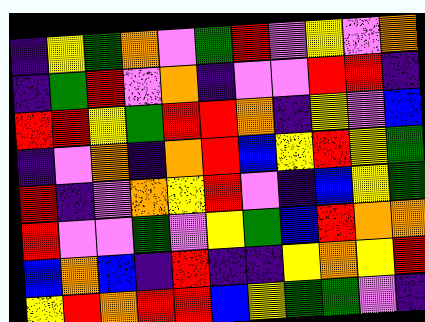[["indigo", "yellow", "green", "orange", "violet", "green", "red", "violet", "yellow", "violet", "orange"], ["indigo", "green", "red", "violet", "orange", "indigo", "violet", "violet", "red", "red", "indigo"], ["red", "red", "yellow", "green", "red", "red", "orange", "indigo", "yellow", "violet", "blue"], ["indigo", "violet", "orange", "indigo", "orange", "red", "blue", "yellow", "red", "yellow", "green"], ["red", "indigo", "violet", "orange", "yellow", "red", "violet", "indigo", "blue", "yellow", "green"], ["red", "violet", "violet", "green", "violet", "yellow", "green", "blue", "red", "orange", "orange"], ["blue", "orange", "blue", "indigo", "red", "indigo", "indigo", "yellow", "orange", "yellow", "red"], ["yellow", "red", "orange", "red", "red", "blue", "yellow", "green", "green", "violet", "indigo"]]